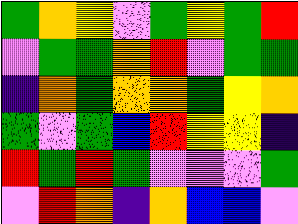[["green", "orange", "yellow", "violet", "green", "yellow", "green", "red"], ["violet", "green", "green", "orange", "red", "violet", "green", "green"], ["indigo", "orange", "green", "orange", "orange", "green", "yellow", "orange"], ["green", "violet", "green", "blue", "red", "yellow", "yellow", "indigo"], ["red", "green", "red", "green", "violet", "violet", "violet", "green"], ["violet", "red", "orange", "indigo", "orange", "blue", "blue", "violet"]]